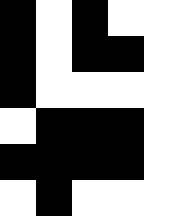[["black", "white", "black", "white", "white"], ["black", "white", "black", "black", "white"], ["black", "white", "white", "white", "white"], ["white", "black", "black", "black", "white"], ["black", "black", "black", "black", "white"], ["white", "black", "white", "white", "white"]]